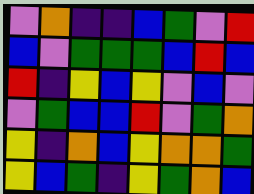[["violet", "orange", "indigo", "indigo", "blue", "green", "violet", "red"], ["blue", "violet", "green", "green", "green", "blue", "red", "blue"], ["red", "indigo", "yellow", "blue", "yellow", "violet", "blue", "violet"], ["violet", "green", "blue", "blue", "red", "violet", "green", "orange"], ["yellow", "indigo", "orange", "blue", "yellow", "orange", "orange", "green"], ["yellow", "blue", "green", "indigo", "yellow", "green", "orange", "blue"]]